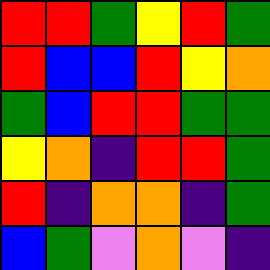[["red", "red", "green", "yellow", "red", "green"], ["red", "blue", "blue", "red", "yellow", "orange"], ["green", "blue", "red", "red", "green", "green"], ["yellow", "orange", "indigo", "red", "red", "green"], ["red", "indigo", "orange", "orange", "indigo", "green"], ["blue", "green", "violet", "orange", "violet", "indigo"]]